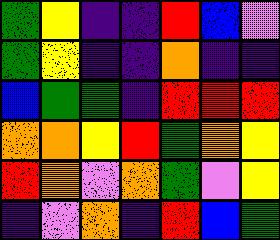[["green", "yellow", "indigo", "indigo", "red", "blue", "violet"], ["green", "yellow", "indigo", "indigo", "orange", "indigo", "indigo"], ["blue", "green", "green", "indigo", "red", "red", "red"], ["orange", "orange", "yellow", "red", "green", "orange", "yellow"], ["red", "orange", "violet", "orange", "green", "violet", "yellow"], ["indigo", "violet", "orange", "indigo", "red", "blue", "green"]]